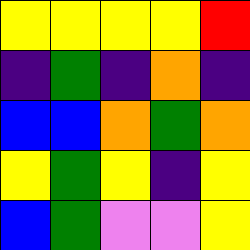[["yellow", "yellow", "yellow", "yellow", "red"], ["indigo", "green", "indigo", "orange", "indigo"], ["blue", "blue", "orange", "green", "orange"], ["yellow", "green", "yellow", "indigo", "yellow"], ["blue", "green", "violet", "violet", "yellow"]]